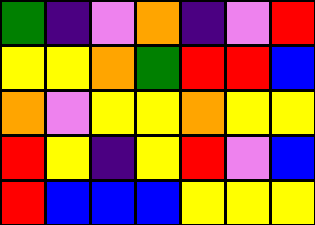[["green", "indigo", "violet", "orange", "indigo", "violet", "red"], ["yellow", "yellow", "orange", "green", "red", "red", "blue"], ["orange", "violet", "yellow", "yellow", "orange", "yellow", "yellow"], ["red", "yellow", "indigo", "yellow", "red", "violet", "blue"], ["red", "blue", "blue", "blue", "yellow", "yellow", "yellow"]]